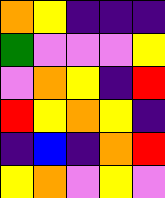[["orange", "yellow", "indigo", "indigo", "indigo"], ["green", "violet", "violet", "violet", "yellow"], ["violet", "orange", "yellow", "indigo", "red"], ["red", "yellow", "orange", "yellow", "indigo"], ["indigo", "blue", "indigo", "orange", "red"], ["yellow", "orange", "violet", "yellow", "violet"]]